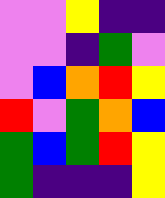[["violet", "violet", "yellow", "indigo", "indigo"], ["violet", "violet", "indigo", "green", "violet"], ["violet", "blue", "orange", "red", "yellow"], ["red", "violet", "green", "orange", "blue"], ["green", "blue", "green", "red", "yellow"], ["green", "indigo", "indigo", "indigo", "yellow"]]